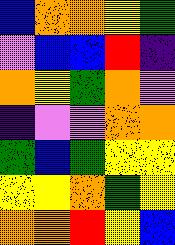[["blue", "orange", "orange", "yellow", "green"], ["violet", "blue", "blue", "red", "indigo"], ["orange", "yellow", "green", "orange", "violet"], ["indigo", "violet", "violet", "orange", "orange"], ["green", "blue", "green", "yellow", "yellow"], ["yellow", "yellow", "orange", "green", "yellow"], ["orange", "orange", "red", "yellow", "blue"]]